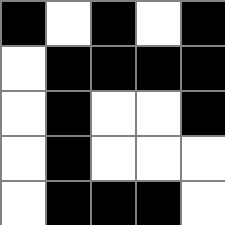[["black", "white", "black", "white", "black"], ["white", "black", "black", "black", "black"], ["white", "black", "white", "white", "black"], ["white", "black", "white", "white", "white"], ["white", "black", "black", "black", "white"]]